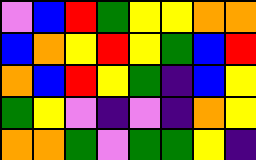[["violet", "blue", "red", "green", "yellow", "yellow", "orange", "orange"], ["blue", "orange", "yellow", "red", "yellow", "green", "blue", "red"], ["orange", "blue", "red", "yellow", "green", "indigo", "blue", "yellow"], ["green", "yellow", "violet", "indigo", "violet", "indigo", "orange", "yellow"], ["orange", "orange", "green", "violet", "green", "green", "yellow", "indigo"]]